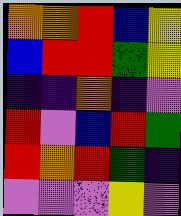[["orange", "orange", "red", "blue", "yellow"], ["blue", "red", "red", "green", "yellow"], ["indigo", "indigo", "orange", "indigo", "violet"], ["red", "violet", "blue", "red", "green"], ["red", "orange", "red", "green", "indigo"], ["violet", "violet", "violet", "yellow", "violet"]]